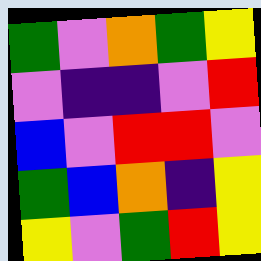[["green", "violet", "orange", "green", "yellow"], ["violet", "indigo", "indigo", "violet", "red"], ["blue", "violet", "red", "red", "violet"], ["green", "blue", "orange", "indigo", "yellow"], ["yellow", "violet", "green", "red", "yellow"]]